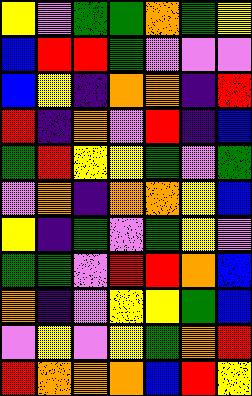[["yellow", "violet", "green", "green", "orange", "green", "yellow"], ["blue", "red", "red", "green", "violet", "violet", "violet"], ["blue", "yellow", "indigo", "orange", "orange", "indigo", "red"], ["red", "indigo", "orange", "violet", "red", "indigo", "blue"], ["green", "red", "yellow", "yellow", "green", "violet", "green"], ["violet", "orange", "indigo", "orange", "orange", "yellow", "blue"], ["yellow", "indigo", "green", "violet", "green", "yellow", "violet"], ["green", "green", "violet", "red", "red", "orange", "blue"], ["orange", "indigo", "violet", "yellow", "yellow", "green", "blue"], ["violet", "yellow", "violet", "yellow", "green", "orange", "red"], ["red", "orange", "orange", "orange", "blue", "red", "yellow"]]